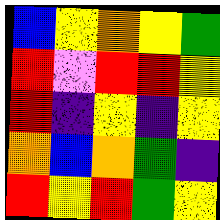[["blue", "yellow", "orange", "yellow", "green"], ["red", "violet", "red", "red", "yellow"], ["red", "indigo", "yellow", "indigo", "yellow"], ["orange", "blue", "orange", "green", "indigo"], ["red", "yellow", "red", "green", "yellow"]]